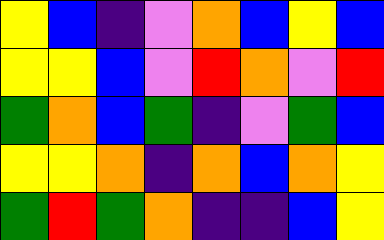[["yellow", "blue", "indigo", "violet", "orange", "blue", "yellow", "blue"], ["yellow", "yellow", "blue", "violet", "red", "orange", "violet", "red"], ["green", "orange", "blue", "green", "indigo", "violet", "green", "blue"], ["yellow", "yellow", "orange", "indigo", "orange", "blue", "orange", "yellow"], ["green", "red", "green", "orange", "indigo", "indigo", "blue", "yellow"]]